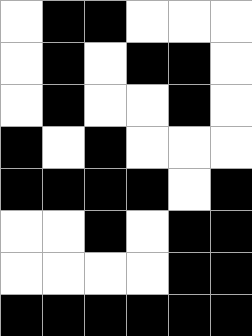[["white", "black", "black", "white", "white", "white"], ["white", "black", "white", "black", "black", "white"], ["white", "black", "white", "white", "black", "white"], ["black", "white", "black", "white", "white", "white"], ["black", "black", "black", "black", "white", "black"], ["white", "white", "black", "white", "black", "black"], ["white", "white", "white", "white", "black", "black"], ["black", "black", "black", "black", "black", "black"]]